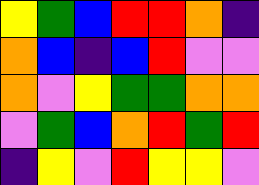[["yellow", "green", "blue", "red", "red", "orange", "indigo"], ["orange", "blue", "indigo", "blue", "red", "violet", "violet"], ["orange", "violet", "yellow", "green", "green", "orange", "orange"], ["violet", "green", "blue", "orange", "red", "green", "red"], ["indigo", "yellow", "violet", "red", "yellow", "yellow", "violet"]]